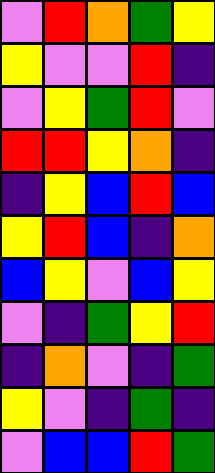[["violet", "red", "orange", "green", "yellow"], ["yellow", "violet", "violet", "red", "indigo"], ["violet", "yellow", "green", "red", "violet"], ["red", "red", "yellow", "orange", "indigo"], ["indigo", "yellow", "blue", "red", "blue"], ["yellow", "red", "blue", "indigo", "orange"], ["blue", "yellow", "violet", "blue", "yellow"], ["violet", "indigo", "green", "yellow", "red"], ["indigo", "orange", "violet", "indigo", "green"], ["yellow", "violet", "indigo", "green", "indigo"], ["violet", "blue", "blue", "red", "green"]]